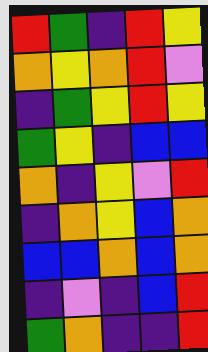[["red", "green", "indigo", "red", "yellow"], ["orange", "yellow", "orange", "red", "violet"], ["indigo", "green", "yellow", "red", "yellow"], ["green", "yellow", "indigo", "blue", "blue"], ["orange", "indigo", "yellow", "violet", "red"], ["indigo", "orange", "yellow", "blue", "orange"], ["blue", "blue", "orange", "blue", "orange"], ["indigo", "violet", "indigo", "blue", "red"], ["green", "orange", "indigo", "indigo", "red"]]